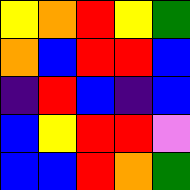[["yellow", "orange", "red", "yellow", "green"], ["orange", "blue", "red", "red", "blue"], ["indigo", "red", "blue", "indigo", "blue"], ["blue", "yellow", "red", "red", "violet"], ["blue", "blue", "red", "orange", "green"]]